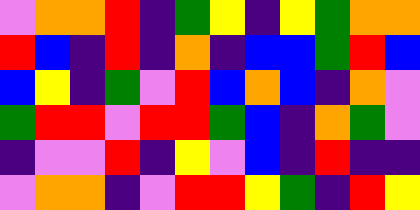[["violet", "orange", "orange", "red", "indigo", "green", "yellow", "indigo", "yellow", "green", "orange", "orange"], ["red", "blue", "indigo", "red", "indigo", "orange", "indigo", "blue", "blue", "green", "red", "blue"], ["blue", "yellow", "indigo", "green", "violet", "red", "blue", "orange", "blue", "indigo", "orange", "violet"], ["green", "red", "red", "violet", "red", "red", "green", "blue", "indigo", "orange", "green", "violet"], ["indigo", "violet", "violet", "red", "indigo", "yellow", "violet", "blue", "indigo", "red", "indigo", "indigo"], ["violet", "orange", "orange", "indigo", "violet", "red", "red", "yellow", "green", "indigo", "red", "yellow"]]